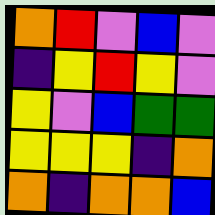[["orange", "red", "violet", "blue", "violet"], ["indigo", "yellow", "red", "yellow", "violet"], ["yellow", "violet", "blue", "green", "green"], ["yellow", "yellow", "yellow", "indigo", "orange"], ["orange", "indigo", "orange", "orange", "blue"]]